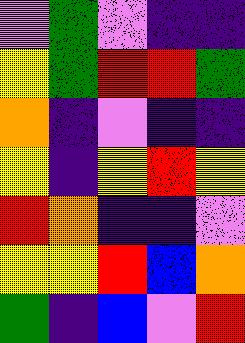[["violet", "green", "violet", "indigo", "indigo"], ["yellow", "green", "red", "red", "green"], ["orange", "indigo", "violet", "indigo", "indigo"], ["yellow", "indigo", "yellow", "red", "yellow"], ["red", "orange", "indigo", "indigo", "violet"], ["yellow", "yellow", "red", "blue", "orange"], ["green", "indigo", "blue", "violet", "red"]]